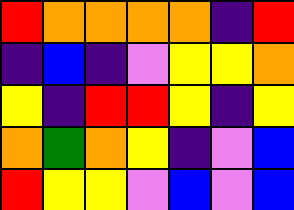[["red", "orange", "orange", "orange", "orange", "indigo", "red"], ["indigo", "blue", "indigo", "violet", "yellow", "yellow", "orange"], ["yellow", "indigo", "red", "red", "yellow", "indigo", "yellow"], ["orange", "green", "orange", "yellow", "indigo", "violet", "blue"], ["red", "yellow", "yellow", "violet", "blue", "violet", "blue"]]